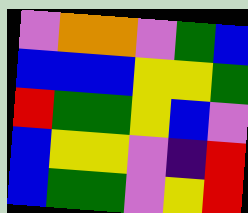[["violet", "orange", "orange", "violet", "green", "blue"], ["blue", "blue", "blue", "yellow", "yellow", "green"], ["red", "green", "green", "yellow", "blue", "violet"], ["blue", "yellow", "yellow", "violet", "indigo", "red"], ["blue", "green", "green", "violet", "yellow", "red"]]